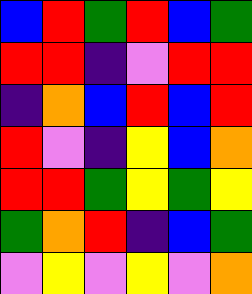[["blue", "red", "green", "red", "blue", "green"], ["red", "red", "indigo", "violet", "red", "red"], ["indigo", "orange", "blue", "red", "blue", "red"], ["red", "violet", "indigo", "yellow", "blue", "orange"], ["red", "red", "green", "yellow", "green", "yellow"], ["green", "orange", "red", "indigo", "blue", "green"], ["violet", "yellow", "violet", "yellow", "violet", "orange"]]